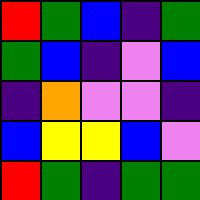[["red", "green", "blue", "indigo", "green"], ["green", "blue", "indigo", "violet", "blue"], ["indigo", "orange", "violet", "violet", "indigo"], ["blue", "yellow", "yellow", "blue", "violet"], ["red", "green", "indigo", "green", "green"]]